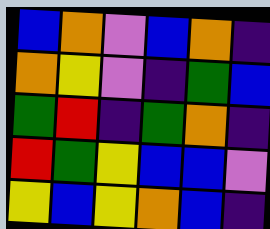[["blue", "orange", "violet", "blue", "orange", "indigo"], ["orange", "yellow", "violet", "indigo", "green", "blue"], ["green", "red", "indigo", "green", "orange", "indigo"], ["red", "green", "yellow", "blue", "blue", "violet"], ["yellow", "blue", "yellow", "orange", "blue", "indigo"]]